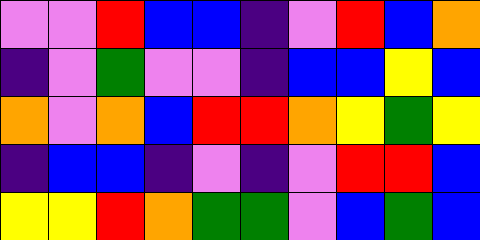[["violet", "violet", "red", "blue", "blue", "indigo", "violet", "red", "blue", "orange"], ["indigo", "violet", "green", "violet", "violet", "indigo", "blue", "blue", "yellow", "blue"], ["orange", "violet", "orange", "blue", "red", "red", "orange", "yellow", "green", "yellow"], ["indigo", "blue", "blue", "indigo", "violet", "indigo", "violet", "red", "red", "blue"], ["yellow", "yellow", "red", "orange", "green", "green", "violet", "blue", "green", "blue"]]